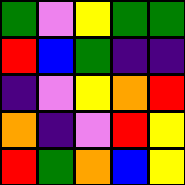[["green", "violet", "yellow", "green", "green"], ["red", "blue", "green", "indigo", "indigo"], ["indigo", "violet", "yellow", "orange", "red"], ["orange", "indigo", "violet", "red", "yellow"], ["red", "green", "orange", "blue", "yellow"]]